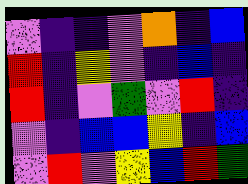[["violet", "indigo", "indigo", "violet", "orange", "indigo", "blue"], ["red", "indigo", "yellow", "violet", "indigo", "blue", "indigo"], ["red", "indigo", "violet", "green", "violet", "red", "indigo"], ["violet", "indigo", "blue", "blue", "yellow", "indigo", "blue"], ["violet", "red", "violet", "yellow", "blue", "red", "green"]]